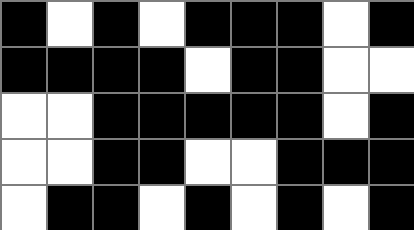[["black", "white", "black", "white", "black", "black", "black", "white", "black"], ["black", "black", "black", "black", "white", "black", "black", "white", "white"], ["white", "white", "black", "black", "black", "black", "black", "white", "black"], ["white", "white", "black", "black", "white", "white", "black", "black", "black"], ["white", "black", "black", "white", "black", "white", "black", "white", "black"]]